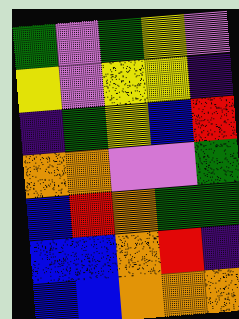[["green", "violet", "green", "yellow", "violet"], ["yellow", "violet", "yellow", "yellow", "indigo"], ["indigo", "green", "yellow", "blue", "red"], ["orange", "orange", "violet", "violet", "green"], ["blue", "red", "orange", "green", "green"], ["blue", "blue", "orange", "red", "indigo"], ["blue", "blue", "orange", "orange", "orange"]]